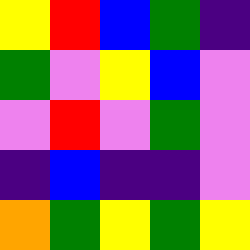[["yellow", "red", "blue", "green", "indigo"], ["green", "violet", "yellow", "blue", "violet"], ["violet", "red", "violet", "green", "violet"], ["indigo", "blue", "indigo", "indigo", "violet"], ["orange", "green", "yellow", "green", "yellow"]]